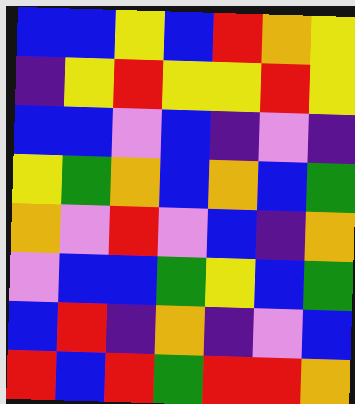[["blue", "blue", "yellow", "blue", "red", "orange", "yellow"], ["indigo", "yellow", "red", "yellow", "yellow", "red", "yellow"], ["blue", "blue", "violet", "blue", "indigo", "violet", "indigo"], ["yellow", "green", "orange", "blue", "orange", "blue", "green"], ["orange", "violet", "red", "violet", "blue", "indigo", "orange"], ["violet", "blue", "blue", "green", "yellow", "blue", "green"], ["blue", "red", "indigo", "orange", "indigo", "violet", "blue"], ["red", "blue", "red", "green", "red", "red", "orange"]]